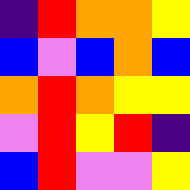[["indigo", "red", "orange", "orange", "yellow"], ["blue", "violet", "blue", "orange", "blue"], ["orange", "red", "orange", "yellow", "yellow"], ["violet", "red", "yellow", "red", "indigo"], ["blue", "red", "violet", "violet", "yellow"]]